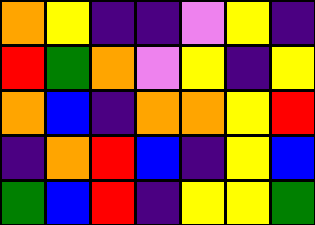[["orange", "yellow", "indigo", "indigo", "violet", "yellow", "indigo"], ["red", "green", "orange", "violet", "yellow", "indigo", "yellow"], ["orange", "blue", "indigo", "orange", "orange", "yellow", "red"], ["indigo", "orange", "red", "blue", "indigo", "yellow", "blue"], ["green", "blue", "red", "indigo", "yellow", "yellow", "green"]]